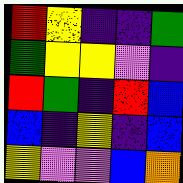[["red", "yellow", "indigo", "indigo", "green"], ["green", "yellow", "yellow", "violet", "indigo"], ["red", "green", "indigo", "red", "blue"], ["blue", "indigo", "yellow", "indigo", "blue"], ["yellow", "violet", "violet", "blue", "orange"]]